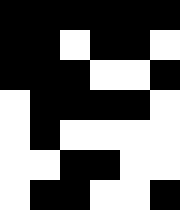[["black", "black", "black", "black", "black", "black"], ["black", "black", "white", "black", "black", "white"], ["black", "black", "black", "white", "white", "black"], ["white", "black", "black", "black", "black", "white"], ["white", "black", "white", "white", "white", "white"], ["white", "white", "black", "black", "white", "white"], ["white", "black", "black", "white", "white", "black"]]